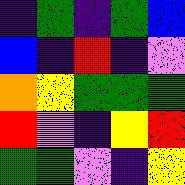[["indigo", "green", "indigo", "green", "blue"], ["blue", "indigo", "red", "indigo", "violet"], ["orange", "yellow", "green", "green", "green"], ["red", "violet", "indigo", "yellow", "red"], ["green", "green", "violet", "indigo", "yellow"]]